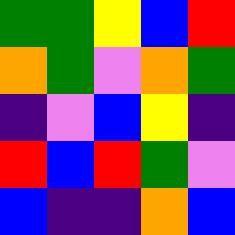[["green", "green", "yellow", "blue", "red"], ["orange", "green", "violet", "orange", "green"], ["indigo", "violet", "blue", "yellow", "indigo"], ["red", "blue", "red", "green", "violet"], ["blue", "indigo", "indigo", "orange", "blue"]]